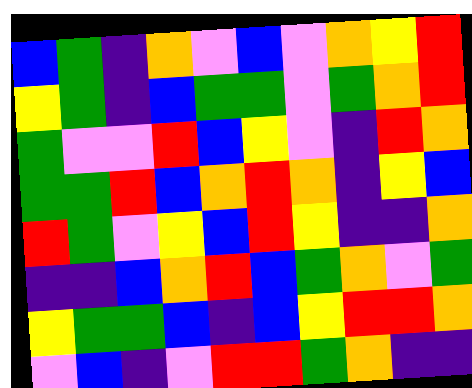[["blue", "green", "indigo", "orange", "violet", "blue", "violet", "orange", "yellow", "red"], ["yellow", "green", "indigo", "blue", "green", "green", "violet", "green", "orange", "red"], ["green", "violet", "violet", "red", "blue", "yellow", "violet", "indigo", "red", "orange"], ["green", "green", "red", "blue", "orange", "red", "orange", "indigo", "yellow", "blue"], ["red", "green", "violet", "yellow", "blue", "red", "yellow", "indigo", "indigo", "orange"], ["indigo", "indigo", "blue", "orange", "red", "blue", "green", "orange", "violet", "green"], ["yellow", "green", "green", "blue", "indigo", "blue", "yellow", "red", "red", "orange"], ["violet", "blue", "indigo", "violet", "red", "red", "green", "orange", "indigo", "indigo"]]